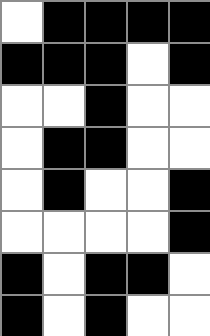[["white", "black", "black", "black", "black"], ["black", "black", "black", "white", "black"], ["white", "white", "black", "white", "white"], ["white", "black", "black", "white", "white"], ["white", "black", "white", "white", "black"], ["white", "white", "white", "white", "black"], ["black", "white", "black", "black", "white"], ["black", "white", "black", "white", "white"]]